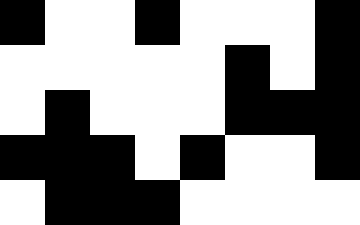[["black", "white", "white", "black", "white", "white", "white", "black"], ["white", "white", "white", "white", "white", "black", "white", "black"], ["white", "black", "white", "white", "white", "black", "black", "black"], ["black", "black", "black", "white", "black", "white", "white", "black"], ["white", "black", "black", "black", "white", "white", "white", "white"]]